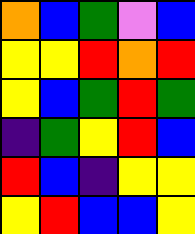[["orange", "blue", "green", "violet", "blue"], ["yellow", "yellow", "red", "orange", "red"], ["yellow", "blue", "green", "red", "green"], ["indigo", "green", "yellow", "red", "blue"], ["red", "blue", "indigo", "yellow", "yellow"], ["yellow", "red", "blue", "blue", "yellow"]]